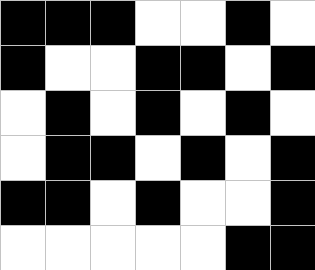[["black", "black", "black", "white", "white", "black", "white"], ["black", "white", "white", "black", "black", "white", "black"], ["white", "black", "white", "black", "white", "black", "white"], ["white", "black", "black", "white", "black", "white", "black"], ["black", "black", "white", "black", "white", "white", "black"], ["white", "white", "white", "white", "white", "black", "black"]]